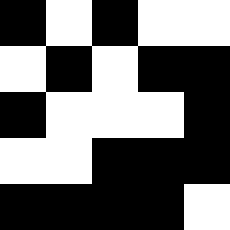[["black", "white", "black", "white", "white"], ["white", "black", "white", "black", "black"], ["black", "white", "white", "white", "black"], ["white", "white", "black", "black", "black"], ["black", "black", "black", "black", "white"]]